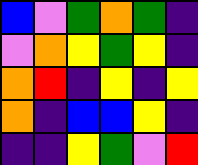[["blue", "violet", "green", "orange", "green", "indigo"], ["violet", "orange", "yellow", "green", "yellow", "indigo"], ["orange", "red", "indigo", "yellow", "indigo", "yellow"], ["orange", "indigo", "blue", "blue", "yellow", "indigo"], ["indigo", "indigo", "yellow", "green", "violet", "red"]]